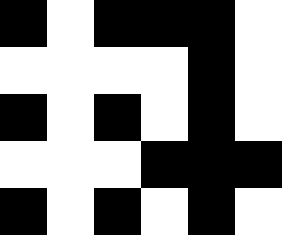[["black", "white", "black", "black", "black", "white"], ["white", "white", "white", "white", "black", "white"], ["black", "white", "black", "white", "black", "white"], ["white", "white", "white", "black", "black", "black"], ["black", "white", "black", "white", "black", "white"]]